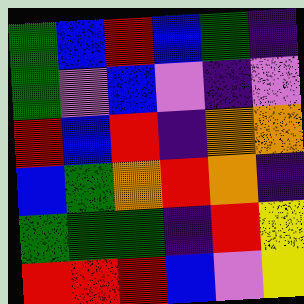[["green", "blue", "red", "blue", "green", "indigo"], ["green", "violet", "blue", "violet", "indigo", "violet"], ["red", "blue", "red", "indigo", "orange", "orange"], ["blue", "green", "orange", "red", "orange", "indigo"], ["green", "green", "green", "indigo", "red", "yellow"], ["red", "red", "red", "blue", "violet", "yellow"]]